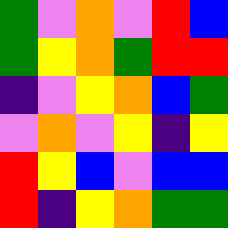[["green", "violet", "orange", "violet", "red", "blue"], ["green", "yellow", "orange", "green", "red", "red"], ["indigo", "violet", "yellow", "orange", "blue", "green"], ["violet", "orange", "violet", "yellow", "indigo", "yellow"], ["red", "yellow", "blue", "violet", "blue", "blue"], ["red", "indigo", "yellow", "orange", "green", "green"]]